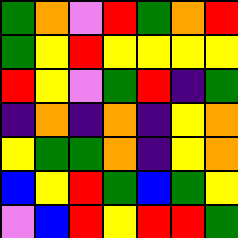[["green", "orange", "violet", "red", "green", "orange", "red"], ["green", "yellow", "red", "yellow", "yellow", "yellow", "yellow"], ["red", "yellow", "violet", "green", "red", "indigo", "green"], ["indigo", "orange", "indigo", "orange", "indigo", "yellow", "orange"], ["yellow", "green", "green", "orange", "indigo", "yellow", "orange"], ["blue", "yellow", "red", "green", "blue", "green", "yellow"], ["violet", "blue", "red", "yellow", "red", "red", "green"]]